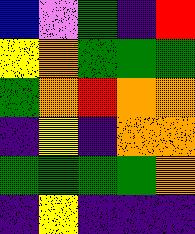[["blue", "violet", "green", "indigo", "red"], ["yellow", "orange", "green", "green", "green"], ["green", "orange", "red", "orange", "orange"], ["indigo", "yellow", "indigo", "orange", "orange"], ["green", "green", "green", "green", "orange"], ["indigo", "yellow", "indigo", "indigo", "indigo"]]